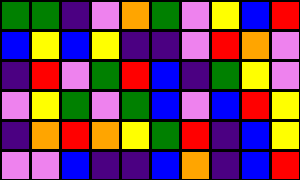[["green", "green", "indigo", "violet", "orange", "green", "violet", "yellow", "blue", "red"], ["blue", "yellow", "blue", "yellow", "indigo", "indigo", "violet", "red", "orange", "violet"], ["indigo", "red", "violet", "green", "red", "blue", "indigo", "green", "yellow", "violet"], ["violet", "yellow", "green", "violet", "green", "blue", "violet", "blue", "red", "yellow"], ["indigo", "orange", "red", "orange", "yellow", "green", "red", "indigo", "blue", "yellow"], ["violet", "violet", "blue", "indigo", "indigo", "blue", "orange", "indigo", "blue", "red"]]